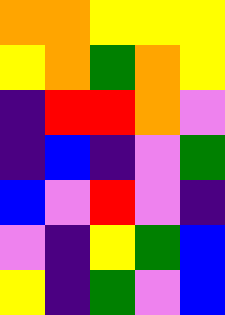[["orange", "orange", "yellow", "yellow", "yellow"], ["yellow", "orange", "green", "orange", "yellow"], ["indigo", "red", "red", "orange", "violet"], ["indigo", "blue", "indigo", "violet", "green"], ["blue", "violet", "red", "violet", "indigo"], ["violet", "indigo", "yellow", "green", "blue"], ["yellow", "indigo", "green", "violet", "blue"]]